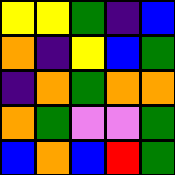[["yellow", "yellow", "green", "indigo", "blue"], ["orange", "indigo", "yellow", "blue", "green"], ["indigo", "orange", "green", "orange", "orange"], ["orange", "green", "violet", "violet", "green"], ["blue", "orange", "blue", "red", "green"]]